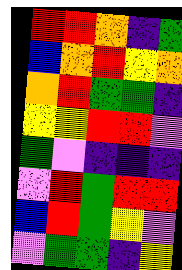[["red", "red", "orange", "indigo", "green"], ["blue", "orange", "red", "yellow", "orange"], ["orange", "red", "green", "green", "indigo"], ["yellow", "yellow", "red", "red", "violet"], ["green", "violet", "indigo", "indigo", "indigo"], ["violet", "red", "green", "red", "red"], ["blue", "red", "green", "yellow", "violet"], ["violet", "green", "green", "indigo", "yellow"]]